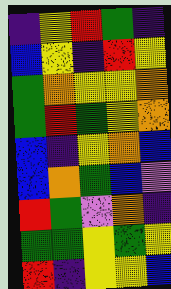[["indigo", "yellow", "red", "green", "indigo"], ["blue", "yellow", "indigo", "red", "yellow"], ["green", "orange", "yellow", "yellow", "orange"], ["green", "red", "green", "yellow", "orange"], ["blue", "indigo", "yellow", "orange", "blue"], ["blue", "orange", "green", "blue", "violet"], ["red", "green", "violet", "orange", "indigo"], ["green", "green", "yellow", "green", "yellow"], ["red", "indigo", "yellow", "yellow", "blue"]]